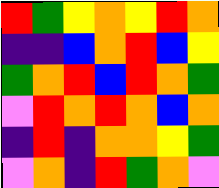[["red", "green", "yellow", "orange", "yellow", "red", "orange"], ["indigo", "indigo", "blue", "orange", "red", "blue", "yellow"], ["green", "orange", "red", "blue", "red", "orange", "green"], ["violet", "red", "orange", "red", "orange", "blue", "orange"], ["indigo", "red", "indigo", "orange", "orange", "yellow", "green"], ["violet", "orange", "indigo", "red", "green", "orange", "violet"]]